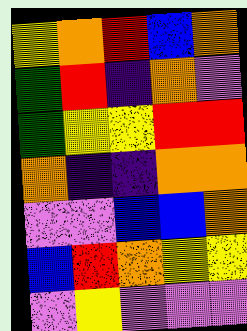[["yellow", "orange", "red", "blue", "orange"], ["green", "red", "indigo", "orange", "violet"], ["green", "yellow", "yellow", "red", "red"], ["orange", "indigo", "indigo", "orange", "orange"], ["violet", "violet", "blue", "blue", "orange"], ["blue", "red", "orange", "yellow", "yellow"], ["violet", "yellow", "violet", "violet", "violet"]]